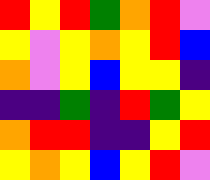[["red", "yellow", "red", "green", "orange", "red", "violet"], ["yellow", "violet", "yellow", "orange", "yellow", "red", "blue"], ["orange", "violet", "yellow", "blue", "yellow", "yellow", "indigo"], ["indigo", "indigo", "green", "indigo", "red", "green", "yellow"], ["orange", "red", "red", "indigo", "indigo", "yellow", "red"], ["yellow", "orange", "yellow", "blue", "yellow", "red", "violet"]]